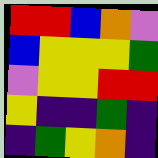[["red", "red", "blue", "orange", "violet"], ["blue", "yellow", "yellow", "yellow", "green"], ["violet", "yellow", "yellow", "red", "red"], ["yellow", "indigo", "indigo", "green", "indigo"], ["indigo", "green", "yellow", "orange", "indigo"]]